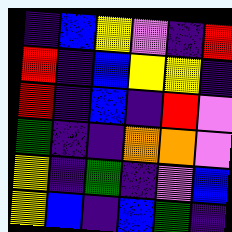[["indigo", "blue", "yellow", "violet", "indigo", "red"], ["red", "indigo", "blue", "yellow", "yellow", "indigo"], ["red", "indigo", "blue", "indigo", "red", "violet"], ["green", "indigo", "indigo", "orange", "orange", "violet"], ["yellow", "indigo", "green", "indigo", "violet", "blue"], ["yellow", "blue", "indigo", "blue", "green", "indigo"]]